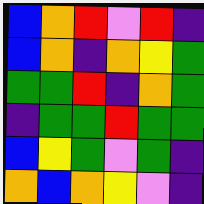[["blue", "orange", "red", "violet", "red", "indigo"], ["blue", "orange", "indigo", "orange", "yellow", "green"], ["green", "green", "red", "indigo", "orange", "green"], ["indigo", "green", "green", "red", "green", "green"], ["blue", "yellow", "green", "violet", "green", "indigo"], ["orange", "blue", "orange", "yellow", "violet", "indigo"]]